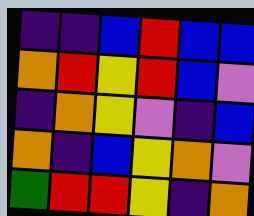[["indigo", "indigo", "blue", "red", "blue", "blue"], ["orange", "red", "yellow", "red", "blue", "violet"], ["indigo", "orange", "yellow", "violet", "indigo", "blue"], ["orange", "indigo", "blue", "yellow", "orange", "violet"], ["green", "red", "red", "yellow", "indigo", "orange"]]